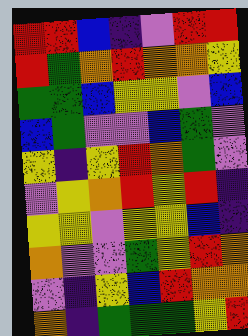[["red", "red", "blue", "indigo", "violet", "red", "red"], ["red", "green", "orange", "red", "orange", "orange", "yellow"], ["green", "green", "blue", "yellow", "yellow", "violet", "blue"], ["blue", "green", "violet", "violet", "blue", "green", "violet"], ["yellow", "indigo", "yellow", "red", "orange", "green", "violet"], ["violet", "yellow", "orange", "red", "yellow", "red", "indigo"], ["yellow", "yellow", "violet", "yellow", "yellow", "blue", "indigo"], ["orange", "violet", "violet", "green", "yellow", "red", "orange"], ["violet", "indigo", "yellow", "blue", "red", "orange", "orange"], ["orange", "indigo", "green", "green", "green", "yellow", "red"]]